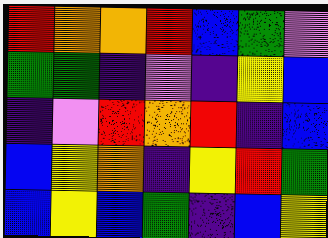[["red", "orange", "orange", "red", "blue", "green", "violet"], ["green", "green", "indigo", "violet", "indigo", "yellow", "blue"], ["indigo", "violet", "red", "orange", "red", "indigo", "blue"], ["blue", "yellow", "orange", "indigo", "yellow", "red", "green"], ["blue", "yellow", "blue", "green", "indigo", "blue", "yellow"]]